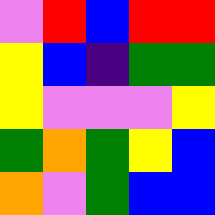[["violet", "red", "blue", "red", "red"], ["yellow", "blue", "indigo", "green", "green"], ["yellow", "violet", "violet", "violet", "yellow"], ["green", "orange", "green", "yellow", "blue"], ["orange", "violet", "green", "blue", "blue"]]